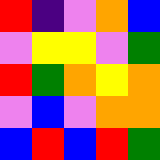[["red", "indigo", "violet", "orange", "blue"], ["violet", "yellow", "yellow", "violet", "green"], ["red", "green", "orange", "yellow", "orange"], ["violet", "blue", "violet", "orange", "orange"], ["blue", "red", "blue", "red", "green"]]